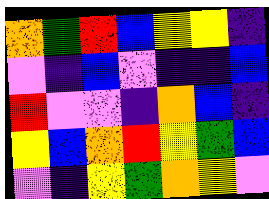[["orange", "green", "red", "blue", "yellow", "yellow", "indigo"], ["violet", "indigo", "blue", "violet", "indigo", "indigo", "blue"], ["red", "violet", "violet", "indigo", "orange", "blue", "indigo"], ["yellow", "blue", "orange", "red", "yellow", "green", "blue"], ["violet", "indigo", "yellow", "green", "orange", "yellow", "violet"]]